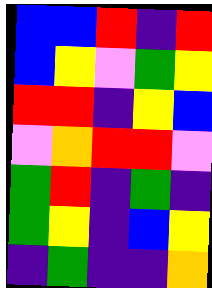[["blue", "blue", "red", "indigo", "red"], ["blue", "yellow", "violet", "green", "yellow"], ["red", "red", "indigo", "yellow", "blue"], ["violet", "orange", "red", "red", "violet"], ["green", "red", "indigo", "green", "indigo"], ["green", "yellow", "indigo", "blue", "yellow"], ["indigo", "green", "indigo", "indigo", "orange"]]